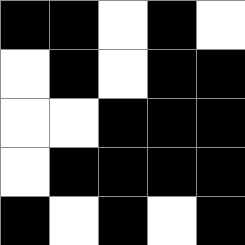[["black", "black", "white", "black", "white"], ["white", "black", "white", "black", "black"], ["white", "white", "black", "black", "black"], ["white", "black", "black", "black", "black"], ["black", "white", "black", "white", "black"]]